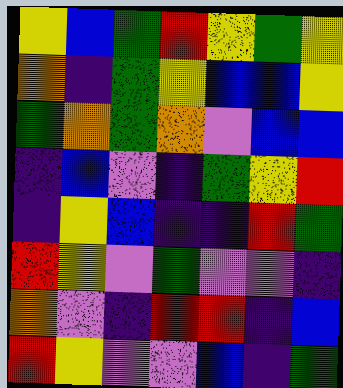[["yellow", "blue", "green", "red", "yellow", "green", "yellow"], ["orange", "indigo", "green", "yellow", "blue", "blue", "yellow"], ["green", "orange", "green", "orange", "violet", "blue", "blue"], ["indigo", "blue", "violet", "indigo", "green", "yellow", "red"], ["indigo", "yellow", "blue", "indigo", "indigo", "red", "green"], ["red", "yellow", "violet", "green", "violet", "violet", "indigo"], ["orange", "violet", "indigo", "red", "red", "indigo", "blue"], ["red", "yellow", "violet", "violet", "blue", "indigo", "green"]]